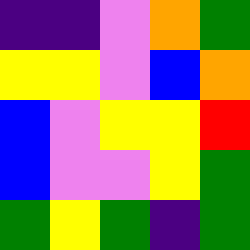[["indigo", "indigo", "violet", "orange", "green"], ["yellow", "yellow", "violet", "blue", "orange"], ["blue", "violet", "yellow", "yellow", "red"], ["blue", "violet", "violet", "yellow", "green"], ["green", "yellow", "green", "indigo", "green"]]